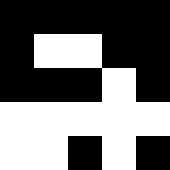[["black", "black", "black", "black", "black"], ["black", "white", "white", "black", "black"], ["black", "black", "black", "white", "black"], ["white", "white", "white", "white", "white"], ["white", "white", "black", "white", "black"]]